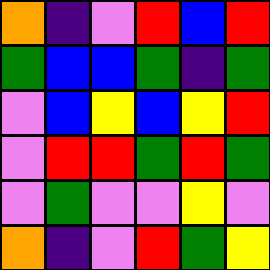[["orange", "indigo", "violet", "red", "blue", "red"], ["green", "blue", "blue", "green", "indigo", "green"], ["violet", "blue", "yellow", "blue", "yellow", "red"], ["violet", "red", "red", "green", "red", "green"], ["violet", "green", "violet", "violet", "yellow", "violet"], ["orange", "indigo", "violet", "red", "green", "yellow"]]